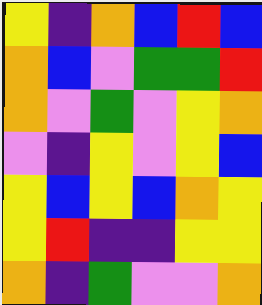[["yellow", "indigo", "orange", "blue", "red", "blue"], ["orange", "blue", "violet", "green", "green", "red"], ["orange", "violet", "green", "violet", "yellow", "orange"], ["violet", "indigo", "yellow", "violet", "yellow", "blue"], ["yellow", "blue", "yellow", "blue", "orange", "yellow"], ["yellow", "red", "indigo", "indigo", "yellow", "yellow"], ["orange", "indigo", "green", "violet", "violet", "orange"]]